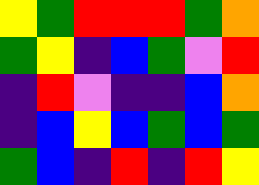[["yellow", "green", "red", "red", "red", "green", "orange"], ["green", "yellow", "indigo", "blue", "green", "violet", "red"], ["indigo", "red", "violet", "indigo", "indigo", "blue", "orange"], ["indigo", "blue", "yellow", "blue", "green", "blue", "green"], ["green", "blue", "indigo", "red", "indigo", "red", "yellow"]]